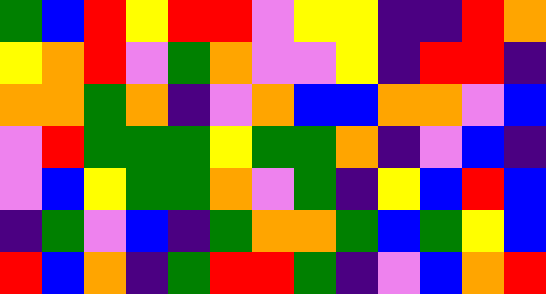[["green", "blue", "red", "yellow", "red", "red", "violet", "yellow", "yellow", "indigo", "indigo", "red", "orange"], ["yellow", "orange", "red", "violet", "green", "orange", "violet", "violet", "yellow", "indigo", "red", "red", "indigo"], ["orange", "orange", "green", "orange", "indigo", "violet", "orange", "blue", "blue", "orange", "orange", "violet", "blue"], ["violet", "red", "green", "green", "green", "yellow", "green", "green", "orange", "indigo", "violet", "blue", "indigo"], ["violet", "blue", "yellow", "green", "green", "orange", "violet", "green", "indigo", "yellow", "blue", "red", "blue"], ["indigo", "green", "violet", "blue", "indigo", "green", "orange", "orange", "green", "blue", "green", "yellow", "blue"], ["red", "blue", "orange", "indigo", "green", "red", "red", "green", "indigo", "violet", "blue", "orange", "red"]]